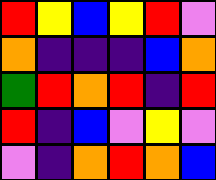[["red", "yellow", "blue", "yellow", "red", "violet"], ["orange", "indigo", "indigo", "indigo", "blue", "orange"], ["green", "red", "orange", "red", "indigo", "red"], ["red", "indigo", "blue", "violet", "yellow", "violet"], ["violet", "indigo", "orange", "red", "orange", "blue"]]